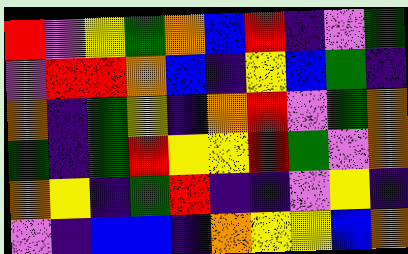[["red", "violet", "yellow", "green", "orange", "blue", "red", "indigo", "violet", "green"], ["violet", "red", "red", "orange", "blue", "indigo", "yellow", "blue", "green", "indigo"], ["orange", "indigo", "green", "yellow", "indigo", "orange", "red", "violet", "green", "orange"], ["green", "indigo", "green", "red", "yellow", "yellow", "red", "green", "violet", "orange"], ["orange", "yellow", "indigo", "green", "red", "indigo", "indigo", "violet", "yellow", "indigo"], ["violet", "indigo", "blue", "blue", "indigo", "orange", "yellow", "yellow", "blue", "orange"]]